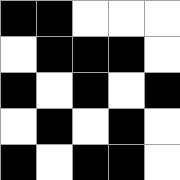[["black", "black", "white", "white", "white"], ["white", "black", "black", "black", "white"], ["black", "white", "black", "white", "black"], ["white", "black", "white", "black", "white"], ["black", "white", "black", "black", "white"]]